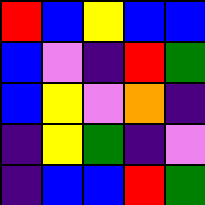[["red", "blue", "yellow", "blue", "blue"], ["blue", "violet", "indigo", "red", "green"], ["blue", "yellow", "violet", "orange", "indigo"], ["indigo", "yellow", "green", "indigo", "violet"], ["indigo", "blue", "blue", "red", "green"]]